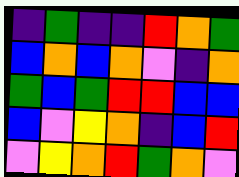[["indigo", "green", "indigo", "indigo", "red", "orange", "green"], ["blue", "orange", "blue", "orange", "violet", "indigo", "orange"], ["green", "blue", "green", "red", "red", "blue", "blue"], ["blue", "violet", "yellow", "orange", "indigo", "blue", "red"], ["violet", "yellow", "orange", "red", "green", "orange", "violet"]]